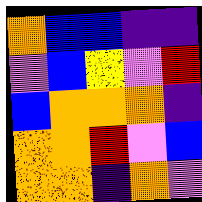[["orange", "blue", "blue", "indigo", "indigo"], ["violet", "blue", "yellow", "violet", "red"], ["blue", "orange", "orange", "orange", "indigo"], ["orange", "orange", "red", "violet", "blue"], ["orange", "orange", "indigo", "orange", "violet"]]